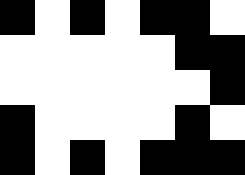[["black", "white", "black", "white", "black", "black", "white"], ["white", "white", "white", "white", "white", "black", "black"], ["white", "white", "white", "white", "white", "white", "black"], ["black", "white", "white", "white", "white", "black", "white"], ["black", "white", "black", "white", "black", "black", "black"]]